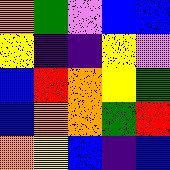[["orange", "green", "violet", "blue", "blue"], ["yellow", "indigo", "indigo", "yellow", "violet"], ["blue", "red", "orange", "yellow", "green"], ["blue", "orange", "orange", "green", "red"], ["orange", "yellow", "blue", "indigo", "blue"]]